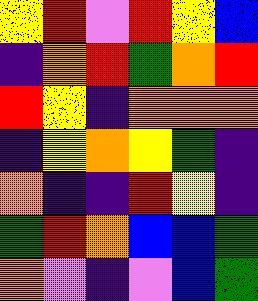[["yellow", "red", "violet", "red", "yellow", "blue"], ["indigo", "orange", "red", "green", "orange", "red"], ["red", "yellow", "indigo", "orange", "orange", "orange"], ["indigo", "yellow", "orange", "yellow", "green", "indigo"], ["orange", "indigo", "indigo", "red", "yellow", "indigo"], ["green", "red", "orange", "blue", "blue", "green"], ["orange", "violet", "indigo", "violet", "blue", "green"]]